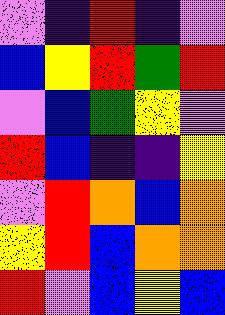[["violet", "indigo", "red", "indigo", "violet"], ["blue", "yellow", "red", "green", "red"], ["violet", "blue", "green", "yellow", "violet"], ["red", "blue", "indigo", "indigo", "yellow"], ["violet", "red", "orange", "blue", "orange"], ["yellow", "red", "blue", "orange", "orange"], ["red", "violet", "blue", "yellow", "blue"]]